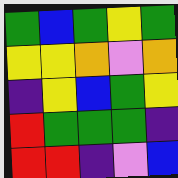[["green", "blue", "green", "yellow", "green"], ["yellow", "yellow", "orange", "violet", "orange"], ["indigo", "yellow", "blue", "green", "yellow"], ["red", "green", "green", "green", "indigo"], ["red", "red", "indigo", "violet", "blue"]]